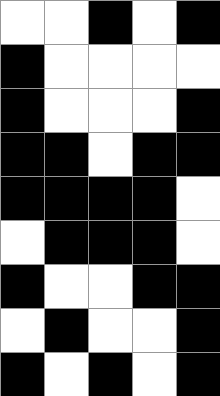[["white", "white", "black", "white", "black"], ["black", "white", "white", "white", "white"], ["black", "white", "white", "white", "black"], ["black", "black", "white", "black", "black"], ["black", "black", "black", "black", "white"], ["white", "black", "black", "black", "white"], ["black", "white", "white", "black", "black"], ["white", "black", "white", "white", "black"], ["black", "white", "black", "white", "black"]]